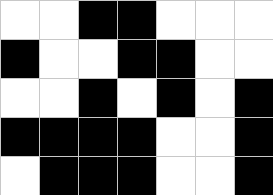[["white", "white", "black", "black", "white", "white", "white"], ["black", "white", "white", "black", "black", "white", "white"], ["white", "white", "black", "white", "black", "white", "black"], ["black", "black", "black", "black", "white", "white", "black"], ["white", "black", "black", "black", "white", "white", "black"]]